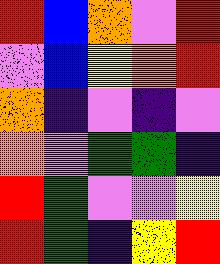[["red", "blue", "orange", "violet", "red"], ["violet", "blue", "yellow", "orange", "red"], ["orange", "indigo", "violet", "indigo", "violet"], ["orange", "violet", "green", "green", "indigo"], ["red", "green", "violet", "violet", "yellow"], ["red", "green", "indigo", "yellow", "red"]]